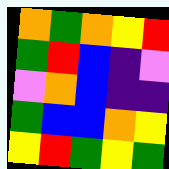[["orange", "green", "orange", "yellow", "red"], ["green", "red", "blue", "indigo", "violet"], ["violet", "orange", "blue", "indigo", "indigo"], ["green", "blue", "blue", "orange", "yellow"], ["yellow", "red", "green", "yellow", "green"]]